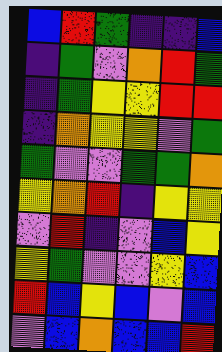[["blue", "red", "green", "indigo", "indigo", "blue"], ["indigo", "green", "violet", "orange", "red", "green"], ["indigo", "green", "yellow", "yellow", "red", "red"], ["indigo", "orange", "yellow", "yellow", "violet", "green"], ["green", "violet", "violet", "green", "green", "orange"], ["yellow", "orange", "red", "indigo", "yellow", "yellow"], ["violet", "red", "indigo", "violet", "blue", "yellow"], ["yellow", "green", "violet", "violet", "yellow", "blue"], ["red", "blue", "yellow", "blue", "violet", "blue"], ["violet", "blue", "orange", "blue", "blue", "red"]]